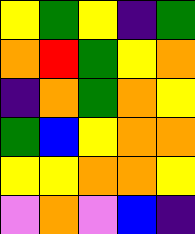[["yellow", "green", "yellow", "indigo", "green"], ["orange", "red", "green", "yellow", "orange"], ["indigo", "orange", "green", "orange", "yellow"], ["green", "blue", "yellow", "orange", "orange"], ["yellow", "yellow", "orange", "orange", "yellow"], ["violet", "orange", "violet", "blue", "indigo"]]